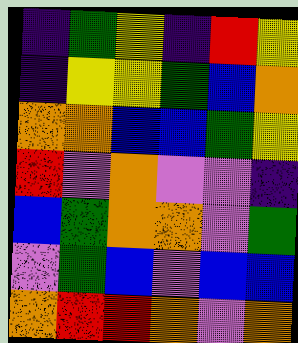[["indigo", "green", "yellow", "indigo", "red", "yellow"], ["indigo", "yellow", "yellow", "green", "blue", "orange"], ["orange", "orange", "blue", "blue", "green", "yellow"], ["red", "violet", "orange", "violet", "violet", "indigo"], ["blue", "green", "orange", "orange", "violet", "green"], ["violet", "green", "blue", "violet", "blue", "blue"], ["orange", "red", "red", "orange", "violet", "orange"]]